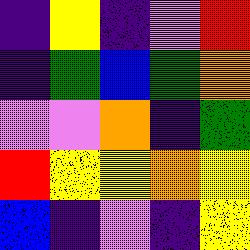[["indigo", "yellow", "indigo", "violet", "red"], ["indigo", "green", "blue", "green", "orange"], ["violet", "violet", "orange", "indigo", "green"], ["red", "yellow", "yellow", "orange", "yellow"], ["blue", "indigo", "violet", "indigo", "yellow"]]